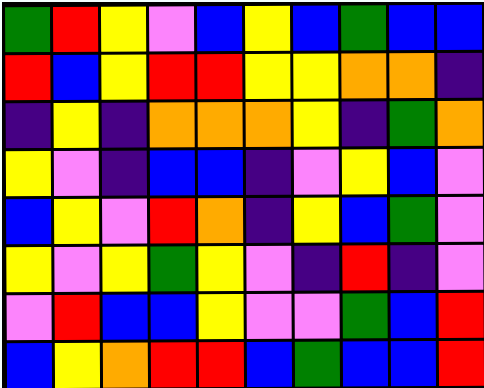[["green", "red", "yellow", "violet", "blue", "yellow", "blue", "green", "blue", "blue"], ["red", "blue", "yellow", "red", "red", "yellow", "yellow", "orange", "orange", "indigo"], ["indigo", "yellow", "indigo", "orange", "orange", "orange", "yellow", "indigo", "green", "orange"], ["yellow", "violet", "indigo", "blue", "blue", "indigo", "violet", "yellow", "blue", "violet"], ["blue", "yellow", "violet", "red", "orange", "indigo", "yellow", "blue", "green", "violet"], ["yellow", "violet", "yellow", "green", "yellow", "violet", "indigo", "red", "indigo", "violet"], ["violet", "red", "blue", "blue", "yellow", "violet", "violet", "green", "blue", "red"], ["blue", "yellow", "orange", "red", "red", "blue", "green", "blue", "blue", "red"]]